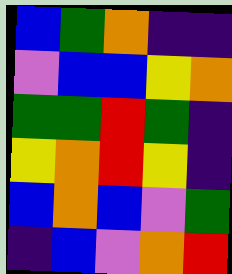[["blue", "green", "orange", "indigo", "indigo"], ["violet", "blue", "blue", "yellow", "orange"], ["green", "green", "red", "green", "indigo"], ["yellow", "orange", "red", "yellow", "indigo"], ["blue", "orange", "blue", "violet", "green"], ["indigo", "blue", "violet", "orange", "red"]]